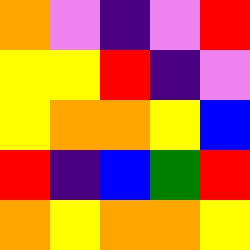[["orange", "violet", "indigo", "violet", "red"], ["yellow", "yellow", "red", "indigo", "violet"], ["yellow", "orange", "orange", "yellow", "blue"], ["red", "indigo", "blue", "green", "red"], ["orange", "yellow", "orange", "orange", "yellow"]]